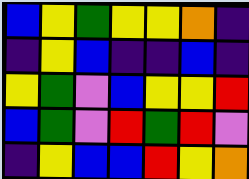[["blue", "yellow", "green", "yellow", "yellow", "orange", "indigo"], ["indigo", "yellow", "blue", "indigo", "indigo", "blue", "indigo"], ["yellow", "green", "violet", "blue", "yellow", "yellow", "red"], ["blue", "green", "violet", "red", "green", "red", "violet"], ["indigo", "yellow", "blue", "blue", "red", "yellow", "orange"]]